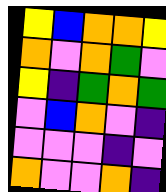[["yellow", "blue", "orange", "orange", "yellow"], ["orange", "violet", "orange", "green", "violet"], ["yellow", "indigo", "green", "orange", "green"], ["violet", "blue", "orange", "violet", "indigo"], ["violet", "violet", "violet", "indigo", "violet"], ["orange", "violet", "violet", "orange", "indigo"]]